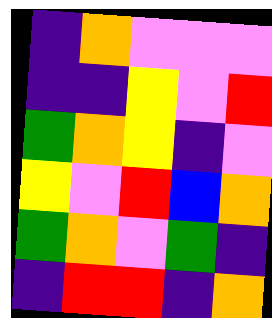[["indigo", "orange", "violet", "violet", "violet"], ["indigo", "indigo", "yellow", "violet", "red"], ["green", "orange", "yellow", "indigo", "violet"], ["yellow", "violet", "red", "blue", "orange"], ["green", "orange", "violet", "green", "indigo"], ["indigo", "red", "red", "indigo", "orange"]]